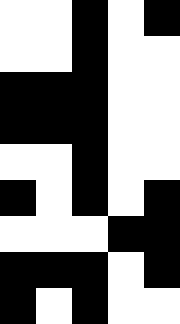[["white", "white", "black", "white", "black"], ["white", "white", "black", "white", "white"], ["black", "black", "black", "white", "white"], ["black", "black", "black", "white", "white"], ["white", "white", "black", "white", "white"], ["black", "white", "black", "white", "black"], ["white", "white", "white", "black", "black"], ["black", "black", "black", "white", "black"], ["black", "white", "black", "white", "white"]]